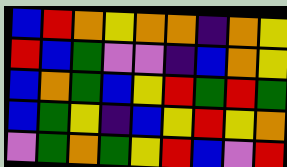[["blue", "red", "orange", "yellow", "orange", "orange", "indigo", "orange", "yellow"], ["red", "blue", "green", "violet", "violet", "indigo", "blue", "orange", "yellow"], ["blue", "orange", "green", "blue", "yellow", "red", "green", "red", "green"], ["blue", "green", "yellow", "indigo", "blue", "yellow", "red", "yellow", "orange"], ["violet", "green", "orange", "green", "yellow", "red", "blue", "violet", "red"]]